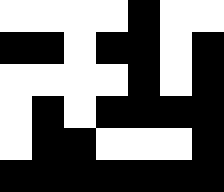[["white", "white", "white", "white", "black", "white", "white"], ["black", "black", "white", "black", "black", "white", "black"], ["white", "white", "white", "white", "black", "white", "black"], ["white", "black", "white", "black", "black", "black", "black"], ["white", "black", "black", "white", "white", "white", "black"], ["black", "black", "black", "black", "black", "black", "black"]]